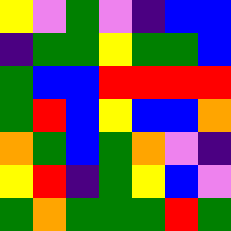[["yellow", "violet", "green", "violet", "indigo", "blue", "blue"], ["indigo", "green", "green", "yellow", "green", "green", "blue"], ["green", "blue", "blue", "red", "red", "red", "red"], ["green", "red", "blue", "yellow", "blue", "blue", "orange"], ["orange", "green", "blue", "green", "orange", "violet", "indigo"], ["yellow", "red", "indigo", "green", "yellow", "blue", "violet"], ["green", "orange", "green", "green", "green", "red", "green"]]